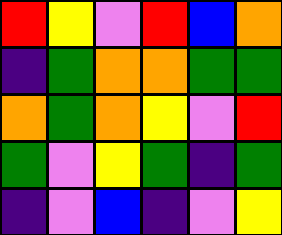[["red", "yellow", "violet", "red", "blue", "orange"], ["indigo", "green", "orange", "orange", "green", "green"], ["orange", "green", "orange", "yellow", "violet", "red"], ["green", "violet", "yellow", "green", "indigo", "green"], ["indigo", "violet", "blue", "indigo", "violet", "yellow"]]